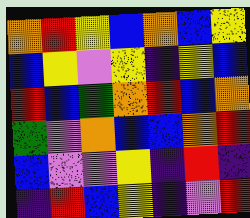[["orange", "red", "yellow", "blue", "orange", "blue", "yellow"], ["blue", "yellow", "violet", "yellow", "indigo", "yellow", "blue"], ["red", "blue", "green", "orange", "red", "blue", "orange"], ["green", "violet", "orange", "blue", "blue", "orange", "red"], ["blue", "violet", "violet", "yellow", "indigo", "red", "indigo"], ["indigo", "red", "blue", "yellow", "indigo", "violet", "red"]]